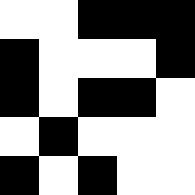[["white", "white", "black", "black", "black"], ["black", "white", "white", "white", "black"], ["black", "white", "black", "black", "white"], ["white", "black", "white", "white", "white"], ["black", "white", "black", "white", "white"]]